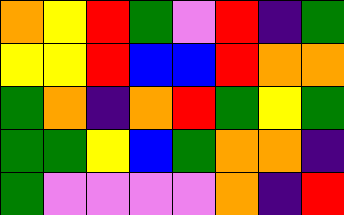[["orange", "yellow", "red", "green", "violet", "red", "indigo", "green"], ["yellow", "yellow", "red", "blue", "blue", "red", "orange", "orange"], ["green", "orange", "indigo", "orange", "red", "green", "yellow", "green"], ["green", "green", "yellow", "blue", "green", "orange", "orange", "indigo"], ["green", "violet", "violet", "violet", "violet", "orange", "indigo", "red"]]